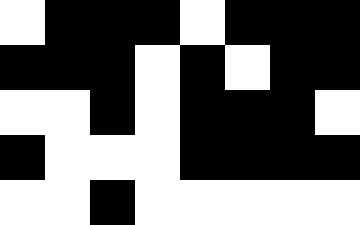[["white", "black", "black", "black", "white", "black", "black", "black"], ["black", "black", "black", "white", "black", "white", "black", "black"], ["white", "white", "black", "white", "black", "black", "black", "white"], ["black", "white", "white", "white", "black", "black", "black", "black"], ["white", "white", "black", "white", "white", "white", "white", "white"]]